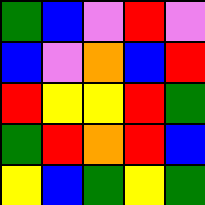[["green", "blue", "violet", "red", "violet"], ["blue", "violet", "orange", "blue", "red"], ["red", "yellow", "yellow", "red", "green"], ["green", "red", "orange", "red", "blue"], ["yellow", "blue", "green", "yellow", "green"]]